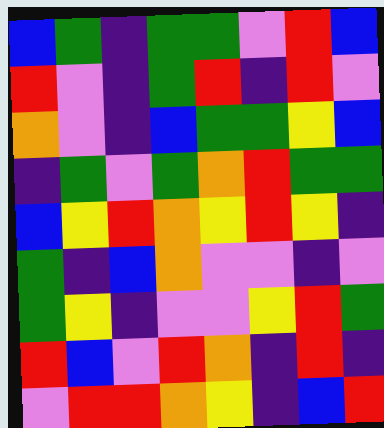[["blue", "green", "indigo", "green", "green", "violet", "red", "blue"], ["red", "violet", "indigo", "green", "red", "indigo", "red", "violet"], ["orange", "violet", "indigo", "blue", "green", "green", "yellow", "blue"], ["indigo", "green", "violet", "green", "orange", "red", "green", "green"], ["blue", "yellow", "red", "orange", "yellow", "red", "yellow", "indigo"], ["green", "indigo", "blue", "orange", "violet", "violet", "indigo", "violet"], ["green", "yellow", "indigo", "violet", "violet", "yellow", "red", "green"], ["red", "blue", "violet", "red", "orange", "indigo", "red", "indigo"], ["violet", "red", "red", "orange", "yellow", "indigo", "blue", "red"]]